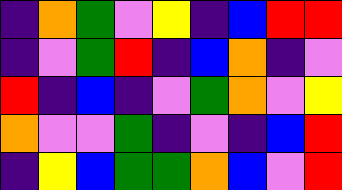[["indigo", "orange", "green", "violet", "yellow", "indigo", "blue", "red", "red"], ["indigo", "violet", "green", "red", "indigo", "blue", "orange", "indigo", "violet"], ["red", "indigo", "blue", "indigo", "violet", "green", "orange", "violet", "yellow"], ["orange", "violet", "violet", "green", "indigo", "violet", "indigo", "blue", "red"], ["indigo", "yellow", "blue", "green", "green", "orange", "blue", "violet", "red"]]